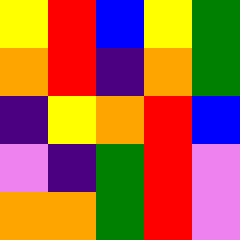[["yellow", "red", "blue", "yellow", "green"], ["orange", "red", "indigo", "orange", "green"], ["indigo", "yellow", "orange", "red", "blue"], ["violet", "indigo", "green", "red", "violet"], ["orange", "orange", "green", "red", "violet"]]